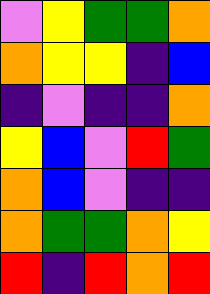[["violet", "yellow", "green", "green", "orange"], ["orange", "yellow", "yellow", "indigo", "blue"], ["indigo", "violet", "indigo", "indigo", "orange"], ["yellow", "blue", "violet", "red", "green"], ["orange", "blue", "violet", "indigo", "indigo"], ["orange", "green", "green", "orange", "yellow"], ["red", "indigo", "red", "orange", "red"]]